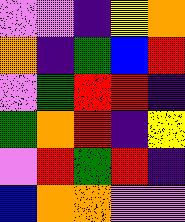[["violet", "violet", "indigo", "yellow", "orange"], ["orange", "indigo", "green", "blue", "red"], ["violet", "green", "red", "red", "indigo"], ["green", "orange", "red", "indigo", "yellow"], ["violet", "red", "green", "red", "indigo"], ["blue", "orange", "orange", "violet", "violet"]]